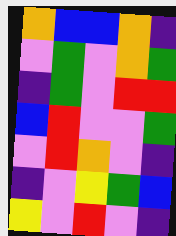[["orange", "blue", "blue", "orange", "indigo"], ["violet", "green", "violet", "orange", "green"], ["indigo", "green", "violet", "red", "red"], ["blue", "red", "violet", "violet", "green"], ["violet", "red", "orange", "violet", "indigo"], ["indigo", "violet", "yellow", "green", "blue"], ["yellow", "violet", "red", "violet", "indigo"]]